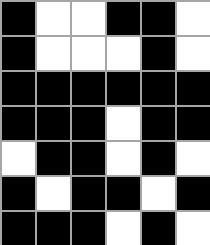[["black", "white", "white", "black", "black", "white"], ["black", "white", "white", "white", "black", "white"], ["black", "black", "black", "black", "black", "black"], ["black", "black", "black", "white", "black", "black"], ["white", "black", "black", "white", "black", "white"], ["black", "white", "black", "black", "white", "black"], ["black", "black", "black", "white", "black", "white"]]